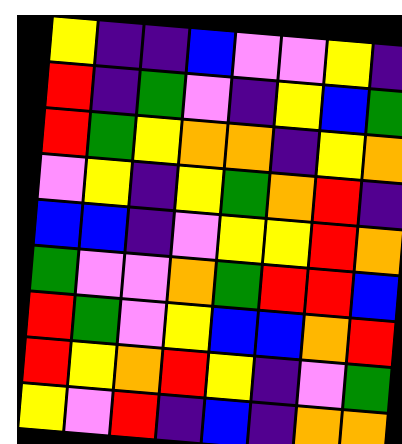[["yellow", "indigo", "indigo", "blue", "violet", "violet", "yellow", "indigo"], ["red", "indigo", "green", "violet", "indigo", "yellow", "blue", "green"], ["red", "green", "yellow", "orange", "orange", "indigo", "yellow", "orange"], ["violet", "yellow", "indigo", "yellow", "green", "orange", "red", "indigo"], ["blue", "blue", "indigo", "violet", "yellow", "yellow", "red", "orange"], ["green", "violet", "violet", "orange", "green", "red", "red", "blue"], ["red", "green", "violet", "yellow", "blue", "blue", "orange", "red"], ["red", "yellow", "orange", "red", "yellow", "indigo", "violet", "green"], ["yellow", "violet", "red", "indigo", "blue", "indigo", "orange", "orange"]]